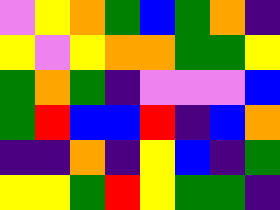[["violet", "yellow", "orange", "green", "blue", "green", "orange", "indigo"], ["yellow", "violet", "yellow", "orange", "orange", "green", "green", "yellow"], ["green", "orange", "green", "indigo", "violet", "violet", "violet", "blue"], ["green", "red", "blue", "blue", "red", "indigo", "blue", "orange"], ["indigo", "indigo", "orange", "indigo", "yellow", "blue", "indigo", "green"], ["yellow", "yellow", "green", "red", "yellow", "green", "green", "indigo"]]